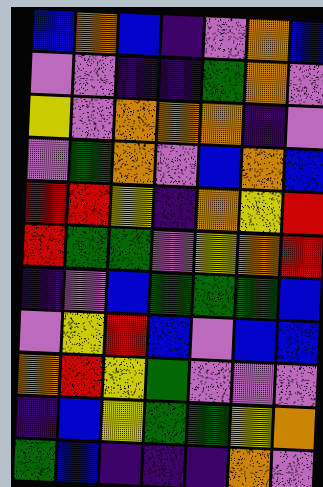[["blue", "orange", "blue", "indigo", "violet", "orange", "blue"], ["violet", "violet", "indigo", "indigo", "green", "orange", "violet"], ["yellow", "violet", "orange", "orange", "orange", "indigo", "violet"], ["violet", "green", "orange", "violet", "blue", "orange", "blue"], ["red", "red", "yellow", "indigo", "orange", "yellow", "red"], ["red", "green", "green", "violet", "yellow", "orange", "red"], ["indigo", "violet", "blue", "green", "green", "green", "blue"], ["violet", "yellow", "red", "blue", "violet", "blue", "blue"], ["orange", "red", "yellow", "green", "violet", "violet", "violet"], ["indigo", "blue", "yellow", "green", "green", "yellow", "orange"], ["green", "blue", "indigo", "indigo", "indigo", "orange", "violet"]]